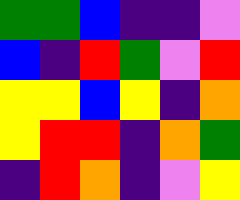[["green", "green", "blue", "indigo", "indigo", "violet"], ["blue", "indigo", "red", "green", "violet", "red"], ["yellow", "yellow", "blue", "yellow", "indigo", "orange"], ["yellow", "red", "red", "indigo", "orange", "green"], ["indigo", "red", "orange", "indigo", "violet", "yellow"]]